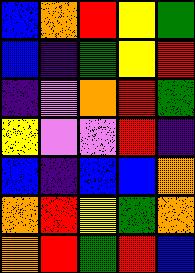[["blue", "orange", "red", "yellow", "green"], ["blue", "indigo", "green", "yellow", "red"], ["indigo", "violet", "orange", "red", "green"], ["yellow", "violet", "violet", "red", "indigo"], ["blue", "indigo", "blue", "blue", "orange"], ["orange", "red", "yellow", "green", "orange"], ["orange", "red", "green", "red", "blue"]]